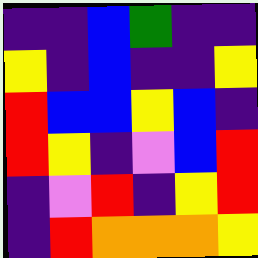[["indigo", "indigo", "blue", "green", "indigo", "indigo"], ["yellow", "indigo", "blue", "indigo", "indigo", "yellow"], ["red", "blue", "blue", "yellow", "blue", "indigo"], ["red", "yellow", "indigo", "violet", "blue", "red"], ["indigo", "violet", "red", "indigo", "yellow", "red"], ["indigo", "red", "orange", "orange", "orange", "yellow"]]